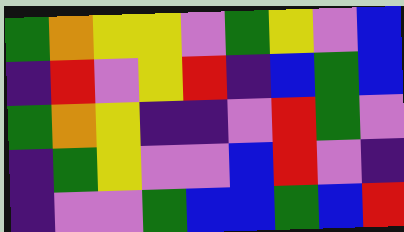[["green", "orange", "yellow", "yellow", "violet", "green", "yellow", "violet", "blue"], ["indigo", "red", "violet", "yellow", "red", "indigo", "blue", "green", "blue"], ["green", "orange", "yellow", "indigo", "indigo", "violet", "red", "green", "violet"], ["indigo", "green", "yellow", "violet", "violet", "blue", "red", "violet", "indigo"], ["indigo", "violet", "violet", "green", "blue", "blue", "green", "blue", "red"]]